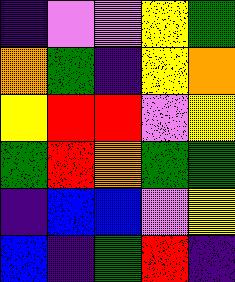[["indigo", "violet", "violet", "yellow", "green"], ["orange", "green", "indigo", "yellow", "orange"], ["yellow", "red", "red", "violet", "yellow"], ["green", "red", "orange", "green", "green"], ["indigo", "blue", "blue", "violet", "yellow"], ["blue", "indigo", "green", "red", "indigo"]]